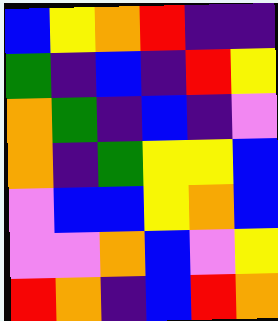[["blue", "yellow", "orange", "red", "indigo", "indigo"], ["green", "indigo", "blue", "indigo", "red", "yellow"], ["orange", "green", "indigo", "blue", "indigo", "violet"], ["orange", "indigo", "green", "yellow", "yellow", "blue"], ["violet", "blue", "blue", "yellow", "orange", "blue"], ["violet", "violet", "orange", "blue", "violet", "yellow"], ["red", "orange", "indigo", "blue", "red", "orange"]]